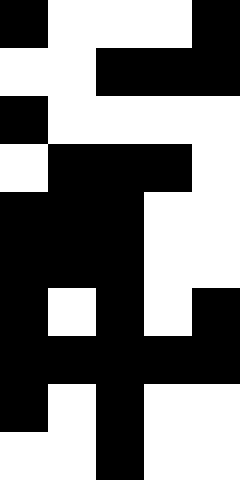[["black", "white", "white", "white", "black"], ["white", "white", "black", "black", "black"], ["black", "white", "white", "white", "white"], ["white", "black", "black", "black", "white"], ["black", "black", "black", "white", "white"], ["black", "black", "black", "white", "white"], ["black", "white", "black", "white", "black"], ["black", "black", "black", "black", "black"], ["black", "white", "black", "white", "white"], ["white", "white", "black", "white", "white"]]